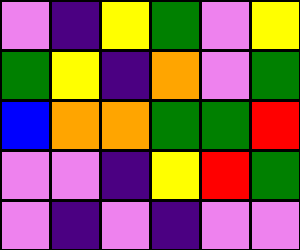[["violet", "indigo", "yellow", "green", "violet", "yellow"], ["green", "yellow", "indigo", "orange", "violet", "green"], ["blue", "orange", "orange", "green", "green", "red"], ["violet", "violet", "indigo", "yellow", "red", "green"], ["violet", "indigo", "violet", "indigo", "violet", "violet"]]